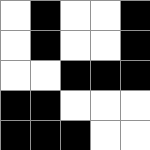[["white", "black", "white", "white", "black"], ["white", "black", "white", "white", "black"], ["white", "white", "black", "black", "black"], ["black", "black", "white", "white", "white"], ["black", "black", "black", "white", "white"]]